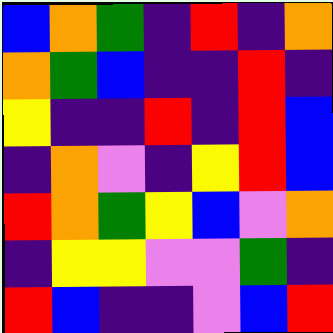[["blue", "orange", "green", "indigo", "red", "indigo", "orange"], ["orange", "green", "blue", "indigo", "indigo", "red", "indigo"], ["yellow", "indigo", "indigo", "red", "indigo", "red", "blue"], ["indigo", "orange", "violet", "indigo", "yellow", "red", "blue"], ["red", "orange", "green", "yellow", "blue", "violet", "orange"], ["indigo", "yellow", "yellow", "violet", "violet", "green", "indigo"], ["red", "blue", "indigo", "indigo", "violet", "blue", "red"]]